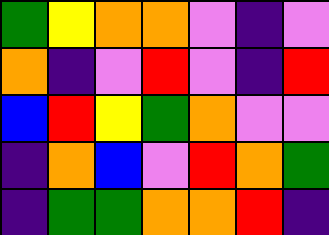[["green", "yellow", "orange", "orange", "violet", "indigo", "violet"], ["orange", "indigo", "violet", "red", "violet", "indigo", "red"], ["blue", "red", "yellow", "green", "orange", "violet", "violet"], ["indigo", "orange", "blue", "violet", "red", "orange", "green"], ["indigo", "green", "green", "orange", "orange", "red", "indigo"]]